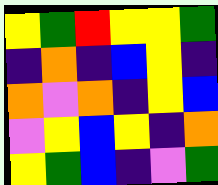[["yellow", "green", "red", "yellow", "yellow", "green"], ["indigo", "orange", "indigo", "blue", "yellow", "indigo"], ["orange", "violet", "orange", "indigo", "yellow", "blue"], ["violet", "yellow", "blue", "yellow", "indigo", "orange"], ["yellow", "green", "blue", "indigo", "violet", "green"]]